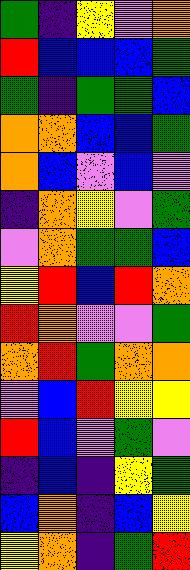[["green", "indigo", "yellow", "violet", "orange"], ["red", "blue", "blue", "blue", "green"], ["green", "indigo", "green", "green", "blue"], ["orange", "orange", "blue", "blue", "green"], ["orange", "blue", "violet", "blue", "violet"], ["indigo", "orange", "yellow", "violet", "green"], ["violet", "orange", "green", "green", "blue"], ["yellow", "red", "blue", "red", "orange"], ["red", "orange", "violet", "violet", "green"], ["orange", "red", "green", "orange", "orange"], ["violet", "blue", "red", "yellow", "yellow"], ["red", "blue", "violet", "green", "violet"], ["indigo", "blue", "indigo", "yellow", "green"], ["blue", "orange", "indigo", "blue", "yellow"], ["yellow", "orange", "indigo", "green", "red"]]